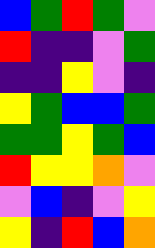[["blue", "green", "red", "green", "violet"], ["red", "indigo", "indigo", "violet", "green"], ["indigo", "indigo", "yellow", "violet", "indigo"], ["yellow", "green", "blue", "blue", "green"], ["green", "green", "yellow", "green", "blue"], ["red", "yellow", "yellow", "orange", "violet"], ["violet", "blue", "indigo", "violet", "yellow"], ["yellow", "indigo", "red", "blue", "orange"]]